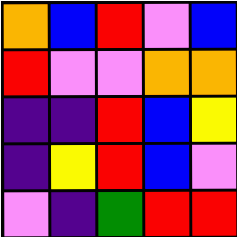[["orange", "blue", "red", "violet", "blue"], ["red", "violet", "violet", "orange", "orange"], ["indigo", "indigo", "red", "blue", "yellow"], ["indigo", "yellow", "red", "blue", "violet"], ["violet", "indigo", "green", "red", "red"]]